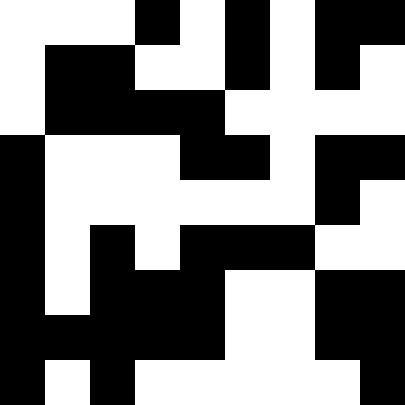[["white", "white", "white", "black", "white", "black", "white", "black", "black"], ["white", "black", "black", "white", "white", "black", "white", "black", "white"], ["white", "black", "black", "black", "black", "white", "white", "white", "white"], ["black", "white", "white", "white", "black", "black", "white", "black", "black"], ["black", "white", "white", "white", "white", "white", "white", "black", "white"], ["black", "white", "black", "white", "black", "black", "black", "white", "white"], ["black", "white", "black", "black", "black", "white", "white", "black", "black"], ["black", "black", "black", "black", "black", "white", "white", "black", "black"], ["black", "white", "black", "white", "white", "white", "white", "white", "black"]]